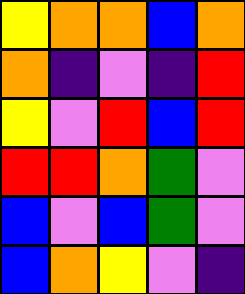[["yellow", "orange", "orange", "blue", "orange"], ["orange", "indigo", "violet", "indigo", "red"], ["yellow", "violet", "red", "blue", "red"], ["red", "red", "orange", "green", "violet"], ["blue", "violet", "blue", "green", "violet"], ["blue", "orange", "yellow", "violet", "indigo"]]